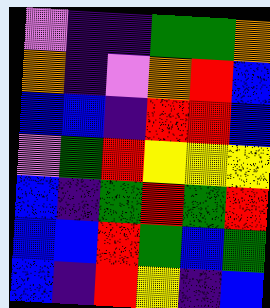[["violet", "indigo", "indigo", "green", "green", "orange"], ["orange", "indigo", "violet", "orange", "red", "blue"], ["blue", "blue", "indigo", "red", "red", "blue"], ["violet", "green", "red", "yellow", "yellow", "yellow"], ["blue", "indigo", "green", "red", "green", "red"], ["blue", "blue", "red", "green", "blue", "green"], ["blue", "indigo", "red", "yellow", "indigo", "blue"]]